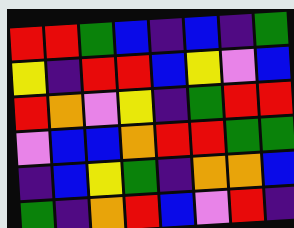[["red", "red", "green", "blue", "indigo", "blue", "indigo", "green"], ["yellow", "indigo", "red", "red", "blue", "yellow", "violet", "blue"], ["red", "orange", "violet", "yellow", "indigo", "green", "red", "red"], ["violet", "blue", "blue", "orange", "red", "red", "green", "green"], ["indigo", "blue", "yellow", "green", "indigo", "orange", "orange", "blue"], ["green", "indigo", "orange", "red", "blue", "violet", "red", "indigo"]]